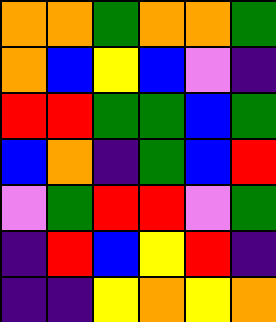[["orange", "orange", "green", "orange", "orange", "green"], ["orange", "blue", "yellow", "blue", "violet", "indigo"], ["red", "red", "green", "green", "blue", "green"], ["blue", "orange", "indigo", "green", "blue", "red"], ["violet", "green", "red", "red", "violet", "green"], ["indigo", "red", "blue", "yellow", "red", "indigo"], ["indigo", "indigo", "yellow", "orange", "yellow", "orange"]]